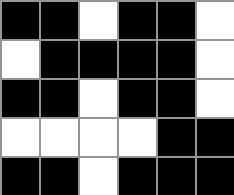[["black", "black", "white", "black", "black", "white"], ["white", "black", "black", "black", "black", "white"], ["black", "black", "white", "black", "black", "white"], ["white", "white", "white", "white", "black", "black"], ["black", "black", "white", "black", "black", "black"]]